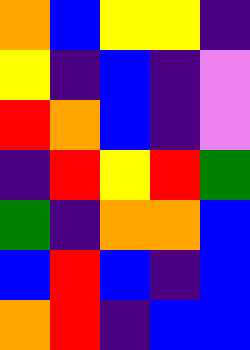[["orange", "blue", "yellow", "yellow", "indigo"], ["yellow", "indigo", "blue", "indigo", "violet"], ["red", "orange", "blue", "indigo", "violet"], ["indigo", "red", "yellow", "red", "green"], ["green", "indigo", "orange", "orange", "blue"], ["blue", "red", "blue", "indigo", "blue"], ["orange", "red", "indigo", "blue", "blue"]]